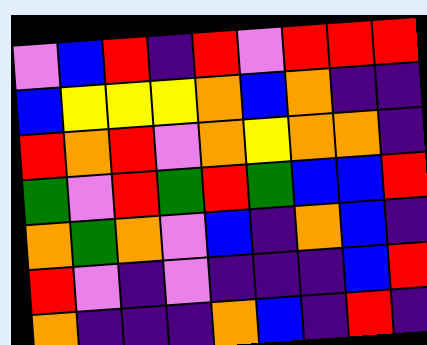[["violet", "blue", "red", "indigo", "red", "violet", "red", "red", "red"], ["blue", "yellow", "yellow", "yellow", "orange", "blue", "orange", "indigo", "indigo"], ["red", "orange", "red", "violet", "orange", "yellow", "orange", "orange", "indigo"], ["green", "violet", "red", "green", "red", "green", "blue", "blue", "red"], ["orange", "green", "orange", "violet", "blue", "indigo", "orange", "blue", "indigo"], ["red", "violet", "indigo", "violet", "indigo", "indigo", "indigo", "blue", "red"], ["orange", "indigo", "indigo", "indigo", "orange", "blue", "indigo", "red", "indigo"]]